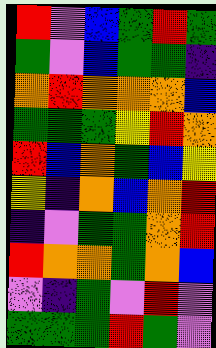[["red", "violet", "blue", "green", "red", "green"], ["green", "violet", "blue", "green", "green", "indigo"], ["orange", "red", "orange", "orange", "orange", "blue"], ["green", "green", "green", "yellow", "red", "orange"], ["red", "blue", "orange", "green", "blue", "yellow"], ["yellow", "indigo", "orange", "blue", "orange", "red"], ["indigo", "violet", "green", "green", "orange", "red"], ["red", "orange", "orange", "green", "orange", "blue"], ["violet", "indigo", "green", "violet", "red", "violet"], ["green", "green", "green", "red", "green", "violet"]]